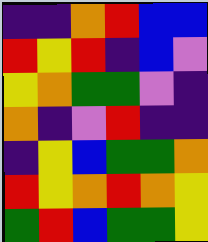[["indigo", "indigo", "orange", "red", "blue", "blue"], ["red", "yellow", "red", "indigo", "blue", "violet"], ["yellow", "orange", "green", "green", "violet", "indigo"], ["orange", "indigo", "violet", "red", "indigo", "indigo"], ["indigo", "yellow", "blue", "green", "green", "orange"], ["red", "yellow", "orange", "red", "orange", "yellow"], ["green", "red", "blue", "green", "green", "yellow"]]